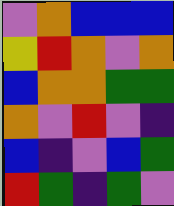[["violet", "orange", "blue", "blue", "blue"], ["yellow", "red", "orange", "violet", "orange"], ["blue", "orange", "orange", "green", "green"], ["orange", "violet", "red", "violet", "indigo"], ["blue", "indigo", "violet", "blue", "green"], ["red", "green", "indigo", "green", "violet"]]